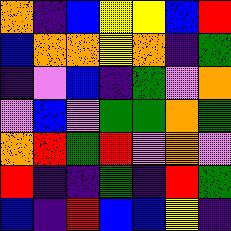[["orange", "indigo", "blue", "yellow", "yellow", "blue", "red"], ["blue", "orange", "orange", "yellow", "orange", "indigo", "green"], ["indigo", "violet", "blue", "indigo", "green", "violet", "orange"], ["violet", "blue", "violet", "green", "green", "orange", "green"], ["orange", "red", "green", "red", "violet", "orange", "violet"], ["red", "indigo", "indigo", "green", "indigo", "red", "green"], ["blue", "indigo", "red", "blue", "blue", "yellow", "indigo"]]